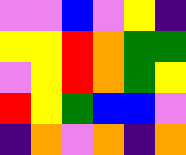[["violet", "violet", "blue", "violet", "yellow", "indigo"], ["yellow", "yellow", "red", "orange", "green", "green"], ["violet", "yellow", "red", "orange", "green", "yellow"], ["red", "yellow", "green", "blue", "blue", "violet"], ["indigo", "orange", "violet", "orange", "indigo", "orange"]]